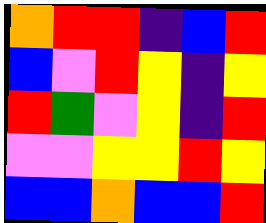[["orange", "red", "red", "indigo", "blue", "red"], ["blue", "violet", "red", "yellow", "indigo", "yellow"], ["red", "green", "violet", "yellow", "indigo", "red"], ["violet", "violet", "yellow", "yellow", "red", "yellow"], ["blue", "blue", "orange", "blue", "blue", "red"]]